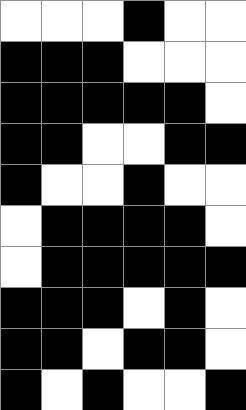[["white", "white", "white", "black", "white", "white"], ["black", "black", "black", "white", "white", "white"], ["black", "black", "black", "black", "black", "white"], ["black", "black", "white", "white", "black", "black"], ["black", "white", "white", "black", "white", "white"], ["white", "black", "black", "black", "black", "white"], ["white", "black", "black", "black", "black", "black"], ["black", "black", "black", "white", "black", "white"], ["black", "black", "white", "black", "black", "white"], ["black", "white", "black", "white", "white", "black"]]